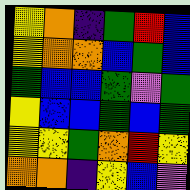[["yellow", "orange", "indigo", "green", "red", "blue"], ["yellow", "orange", "orange", "blue", "green", "blue"], ["green", "blue", "blue", "green", "violet", "green"], ["yellow", "blue", "blue", "green", "blue", "green"], ["yellow", "yellow", "green", "orange", "red", "yellow"], ["orange", "orange", "indigo", "yellow", "blue", "violet"]]